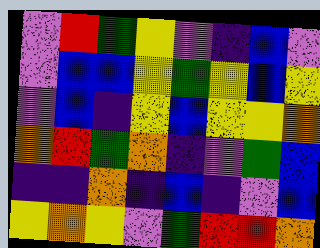[["violet", "red", "green", "yellow", "violet", "indigo", "blue", "violet"], ["violet", "blue", "blue", "yellow", "green", "yellow", "blue", "yellow"], ["violet", "blue", "indigo", "yellow", "blue", "yellow", "yellow", "orange"], ["orange", "red", "green", "orange", "indigo", "violet", "green", "blue"], ["indigo", "indigo", "orange", "indigo", "blue", "indigo", "violet", "blue"], ["yellow", "orange", "yellow", "violet", "green", "red", "red", "orange"]]